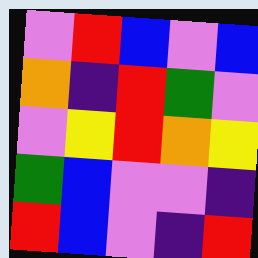[["violet", "red", "blue", "violet", "blue"], ["orange", "indigo", "red", "green", "violet"], ["violet", "yellow", "red", "orange", "yellow"], ["green", "blue", "violet", "violet", "indigo"], ["red", "blue", "violet", "indigo", "red"]]